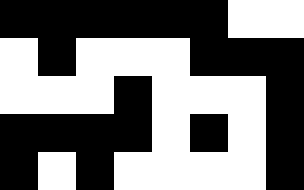[["black", "black", "black", "black", "black", "black", "white", "white"], ["white", "black", "white", "white", "white", "black", "black", "black"], ["white", "white", "white", "black", "white", "white", "white", "black"], ["black", "black", "black", "black", "white", "black", "white", "black"], ["black", "white", "black", "white", "white", "white", "white", "black"]]